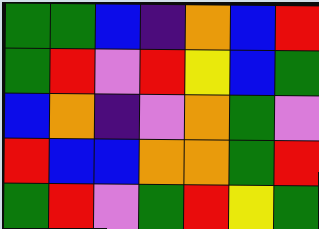[["green", "green", "blue", "indigo", "orange", "blue", "red"], ["green", "red", "violet", "red", "yellow", "blue", "green"], ["blue", "orange", "indigo", "violet", "orange", "green", "violet"], ["red", "blue", "blue", "orange", "orange", "green", "red"], ["green", "red", "violet", "green", "red", "yellow", "green"]]